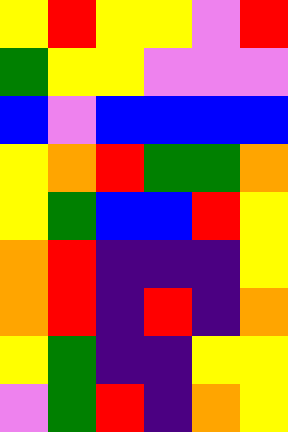[["yellow", "red", "yellow", "yellow", "violet", "red"], ["green", "yellow", "yellow", "violet", "violet", "violet"], ["blue", "violet", "blue", "blue", "blue", "blue"], ["yellow", "orange", "red", "green", "green", "orange"], ["yellow", "green", "blue", "blue", "red", "yellow"], ["orange", "red", "indigo", "indigo", "indigo", "yellow"], ["orange", "red", "indigo", "red", "indigo", "orange"], ["yellow", "green", "indigo", "indigo", "yellow", "yellow"], ["violet", "green", "red", "indigo", "orange", "yellow"]]